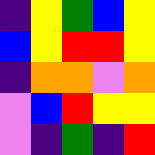[["indigo", "yellow", "green", "blue", "yellow"], ["blue", "yellow", "red", "red", "yellow"], ["indigo", "orange", "orange", "violet", "orange"], ["violet", "blue", "red", "yellow", "yellow"], ["violet", "indigo", "green", "indigo", "red"]]